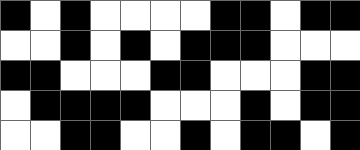[["black", "white", "black", "white", "white", "white", "white", "black", "black", "white", "black", "black"], ["white", "white", "black", "white", "black", "white", "black", "black", "black", "white", "white", "white"], ["black", "black", "white", "white", "white", "black", "black", "white", "white", "white", "black", "black"], ["white", "black", "black", "black", "black", "white", "white", "white", "black", "white", "black", "black"], ["white", "white", "black", "black", "white", "white", "black", "white", "black", "black", "white", "black"]]